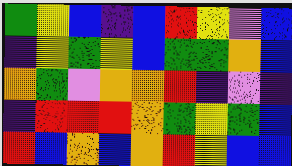[["green", "yellow", "blue", "indigo", "blue", "red", "yellow", "violet", "blue"], ["indigo", "yellow", "green", "yellow", "blue", "green", "green", "orange", "blue"], ["orange", "green", "violet", "orange", "orange", "red", "indigo", "violet", "indigo"], ["indigo", "red", "red", "red", "orange", "green", "yellow", "green", "blue"], ["red", "blue", "orange", "blue", "orange", "red", "yellow", "blue", "blue"]]